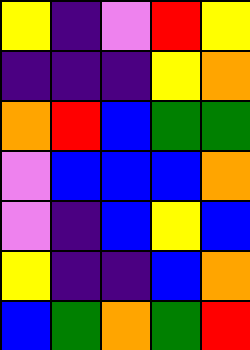[["yellow", "indigo", "violet", "red", "yellow"], ["indigo", "indigo", "indigo", "yellow", "orange"], ["orange", "red", "blue", "green", "green"], ["violet", "blue", "blue", "blue", "orange"], ["violet", "indigo", "blue", "yellow", "blue"], ["yellow", "indigo", "indigo", "blue", "orange"], ["blue", "green", "orange", "green", "red"]]